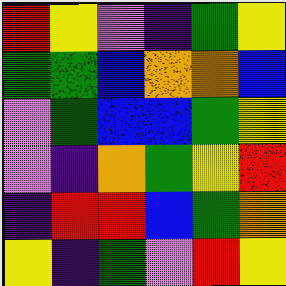[["red", "yellow", "violet", "indigo", "green", "yellow"], ["green", "green", "blue", "orange", "orange", "blue"], ["violet", "green", "blue", "blue", "green", "yellow"], ["violet", "indigo", "orange", "green", "yellow", "red"], ["indigo", "red", "red", "blue", "green", "orange"], ["yellow", "indigo", "green", "violet", "red", "yellow"]]